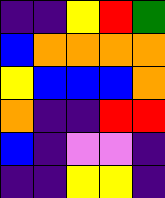[["indigo", "indigo", "yellow", "red", "green"], ["blue", "orange", "orange", "orange", "orange"], ["yellow", "blue", "blue", "blue", "orange"], ["orange", "indigo", "indigo", "red", "red"], ["blue", "indigo", "violet", "violet", "indigo"], ["indigo", "indigo", "yellow", "yellow", "indigo"]]